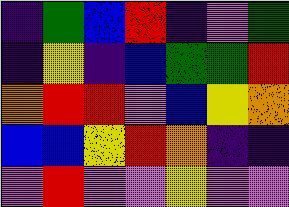[["indigo", "green", "blue", "red", "indigo", "violet", "green"], ["indigo", "yellow", "indigo", "blue", "green", "green", "red"], ["orange", "red", "red", "violet", "blue", "yellow", "orange"], ["blue", "blue", "yellow", "red", "orange", "indigo", "indigo"], ["violet", "red", "violet", "violet", "yellow", "violet", "violet"]]